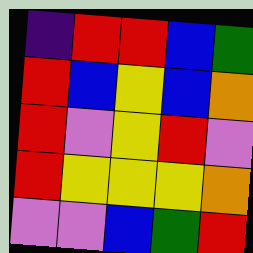[["indigo", "red", "red", "blue", "green"], ["red", "blue", "yellow", "blue", "orange"], ["red", "violet", "yellow", "red", "violet"], ["red", "yellow", "yellow", "yellow", "orange"], ["violet", "violet", "blue", "green", "red"]]